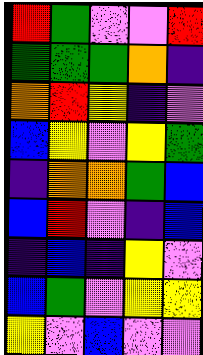[["red", "green", "violet", "violet", "red"], ["green", "green", "green", "orange", "indigo"], ["orange", "red", "yellow", "indigo", "violet"], ["blue", "yellow", "violet", "yellow", "green"], ["indigo", "orange", "orange", "green", "blue"], ["blue", "red", "violet", "indigo", "blue"], ["indigo", "blue", "indigo", "yellow", "violet"], ["blue", "green", "violet", "yellow", "yellow"], ["yellow", "violet", "blue", "violet", "violet"]]